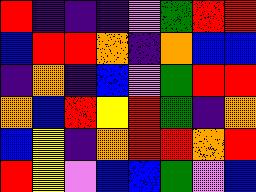[["red", "indigo", "indigo", "indigo", "violet", "green", "red", "red"], ["blue", "red", "red", "orange", "indigo", "orange", "blue", "blue"], ["indigo", "orange", "indigo", "blue", "violet", "green", "red", "red"], ["orange", "blue", "red", "yellow", "red", "green", "indigo", "orange"], ["blue", "yellow", "indigo", "orange", "red", "red", "orange", "red"], ["red", "yellow", "violet", "blue", "blue", "green", "violet", "blue"]]